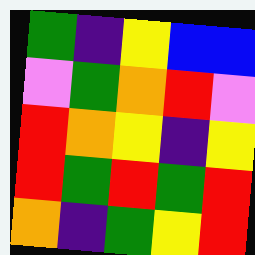[["green", "indigo", "yellow", "blue", "blue"], ["violet", "green", "orange", "red", "violet"], ["red", "orange", "yellow", "indigo", "yellow"], ["red", "green", "red", "green", "red"], ["orange", "indigo", "green", "yellow", "red"]]